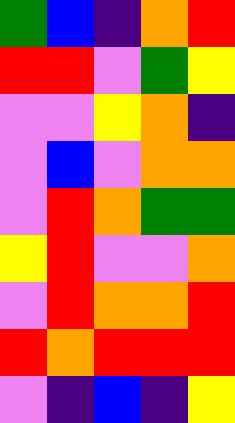[["green", "blue", "indigo", "orange", "red"], ["red", "red", "violet", "green", "yellow"], ["violet", "violet", "yellow", "orange", "indigo"], ["violet", "blue", "violet", "orange", "orange"], ["violet", "red", "orange", "green", "green"], ["yellow", "red", "violet", "violet", "orange"], ["violet", "red", "orange", "orange", "red"], ["red", "orange", "red", "red", "red"], ["violet", "indigo", "blue", "indigo", "yellow"]]